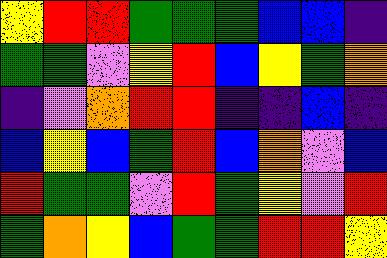[["yellow", "red", "red", "green", "green", "green", "blue", "blue", "indigo"], ["green", "green", "violet", "yellow", "red", "blue", "yellow", "green", "orange"], ["indigo", "violet", "orange", "red", "red", "indigo", "indigo", "blue", "indigo"], ["blue", "yellow", "blue", "green", "red", "blue", "orange", "violet", "blue"], ["red", "green", "green", "violet", "red", "green", "yellow", "violet", "red"], ["green", "orange", "yellow", "blue", "green", "green", "red", "red", "yellow"]]